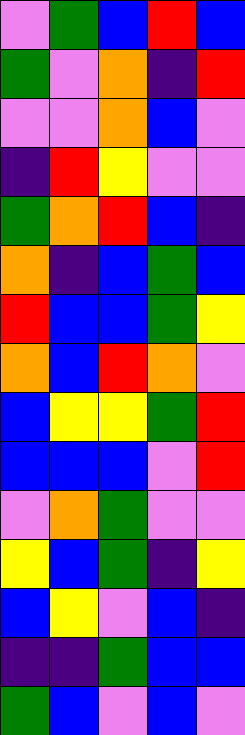[["violet", "green", "blue", "red", "blue"], ["green", "violet", "orange", "indigo", "red"], ["violet", "violet", "orange", "blue", "violet"], ["indigo", "red", "yellow", "violet", "violet"], ["green", "orange", "red", "blue", "indigo"], ["orange", "indigo", "blue", "green", "blue"], ["red", "blue", "blue", "green", "yellow"], ["orange", "blue", "red", "orange", "violet"], ["blue", "yellow", "yellow", "green", "red"], ["blue", "blue", "blue", "violet", "red"], ["violet", "orange", "green", "violet", "violet"], ["yellow", "blue", "green", "indigo", "yellow"], ["blue", "yellow", "violet", "blue", "indigo"], ["indigo", "indigo", "green", "blue", "blue"], ["green", "blue", "violet", "blue", "violet"]]